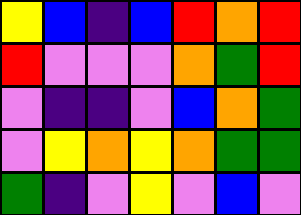[["yellow", "blue", "indigo", "blue", "red", "orange", "red"], ["red", "violet", "violet", "violet", "orange", "green", "red"], ["violet", "indigo", "indigo", "violet", "blue", "orange", "green"], ["violet", "yellow", "orange", "yellow", "orange", "green", "green"], ["green", "indigo", "violet", "yellow", "violet", "blue", "violet"]]